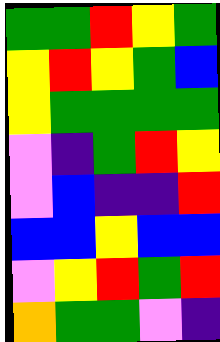[["green", "green", "red", "yellow", "green"], ["yellow", "red", "yellow", "green", "blue"], ["yellow", "green", "green", "green", "green"], ["violet", "indigo", "green", "red", "yellow"], ["violet", "blue", "indigo", "indigo", "red"], ["blue", "blue", "yellow", "blue", "blue"], ["violet", "yellow", "red", "green", "red"], ["orange", "green", "green", "violet", "indigo"]]